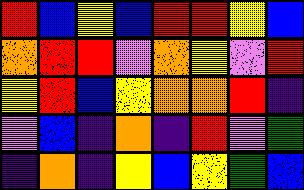[["red", "blue", "yellow", "blue", "red", "red", "yellow", "blue"], ["orange", "red", "red", "violet", "orange", "yellow", "violet", "red"], ["yellow", "red", "blue", "yellow", "orange", "orange", "red", "indigo"], ["violet", "blue", "indigo", "orange", "indigo", "red", "violet", "green"], ["indigo", "orange", "indigo", "yellow", "blue", "yellow", "green", "blue"]]